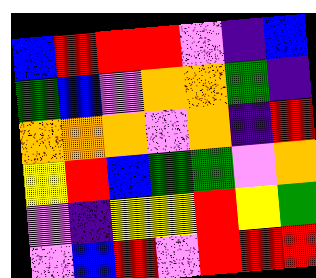[["blue", "red", "red", "red", "violet", "indigo", "blue"], ["green", "blue", "violet", "orange", "orange", "green", "indigo"], ["orange", "orange", "orange", "violet", "orange", "indigo", "red"], ["yellow", "red", "blue", "green", "green", "violet", "orange"], ["violet", "indigo", "yellow", "yellow", "red", "yellow", "green"], ["violet", "blue", "red", "violet", "red", "red", "red"]]